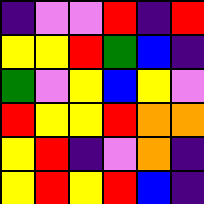[["indigo", "violet", "violet", "red", "indigo", "red"], ["yellow", "yellow", "red", "green", "blue", "indigo"], ["green", "violet", "yellow", "blue", "yellow", "violet"], ["red", "yellow", "yellow", "red", "orange", "orange"], ["yellow", "red", "indigo", "violet", "orange", "indigo"], ["yellow", "red", "yellow", "red", "blue", "indigo"]]